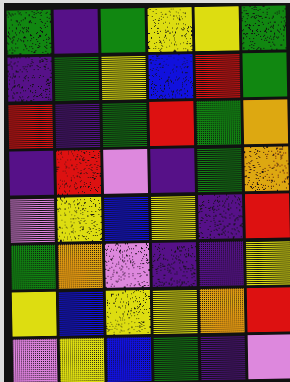[["green", "indigo", "green", "yellow", "yellow", "green"], ["indigo", "green", "yellow", "blue", "red", "green"], ["red", "indigo", "green", "red", "green", "orange"], ["indigo", "red", "violet", "indigo", "green", "orange"], ["violet", "yellow", "blue", "yellow", "indigo", "red"], ["green", "orange", "violet", "indigo", "indigo", "yellow"], ["yellow", "blue", "yellow", "yellow", "orange", "red"], ["violet", "yellow", "blue", "green", "indigo", "violet"]]